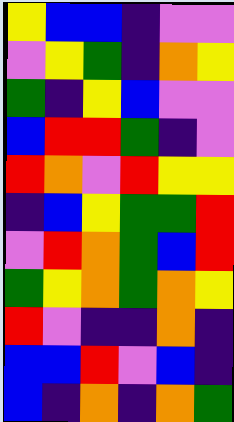[["yellow", "blue", "blue", "indigo", "violet", "violet"], ["violet", "yellow", "green", "indigo", "orange", "yellow"], ["green", "indigo", "yellow", "blue", "violet", "violet"], ["blue", "red", "red", "green", "indigo", "violet"], ["red", "orange", "violet", "red", "yellow", "yellow"], ["indigo", "blue", "yellow", "green", "green", "red"], ["violet", "red", "orange", "green", "blue", "red"], ["green", "yellow", "orange", "green", "orange", "yellow"], ["red", "violet", "indigo", "indigo", "orange", "indigo"], ["blue", "blue", "red", "violet", "blue", "indigo"], ["blue", "indigo", "orange", "indigo", "orange", "green"]]